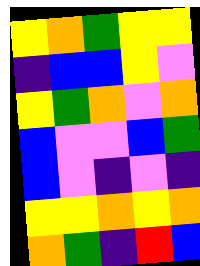[["yellow", "orange", "green", "yellow", "yellow"], ["indigo", "blue", "blue", "yellow", "violet"], ["yellow", "green", "orange", "violet", "orange"], ["blue", "violet", "violet", "blue", "green"], ["blue", "violet", "indigo", "violet", "indigo"], ["yellow", "yellow", "orange", "yellow", "orange"], ["orange", "green", "indigo", "red", "blue"]]